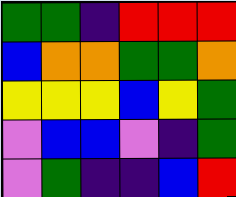[["green", "green", "indigo", "red", "red", "red"], ["blue", "orange", "orange", "green", "green", "orange"], ["yellow", "yellow", "yellow", "blue", "yellow", "green"], ["violet", "blue", "blue", "violet", "indigo", "green"], ["violet", "green", "indigo", "indigo", "blue", "red"]]